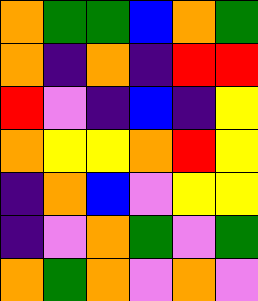[["orange", "green", "green", "blue", "orange", "green"], ["orange", "indigo", "orange", "indigo", "red", "red"], ["red", "violet", "indigo", "blue", "indigo", "yellow"], ["orange", "yellow", "yellow", "orange", "red", "yellow"], ["indigo", "orange", "blue", "violet", "yellow", "yellow"], ["indigo", "violet", "orange", "green", "violet", "green"], ["orange", "green", "orange", "violet", "orange", "violet"]]